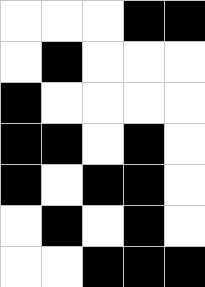[["white", "white", "white", "black", "black"], ["white", "black", "white", "white", "white"], ["black", "white", "white", "white", "white"], ["black", "black", "white", "black", "white"], ["black", "white", "black", "black", "white"], ["white", "black", "white", "black", "white"], ["white", "white", "black", "black", "black"]]